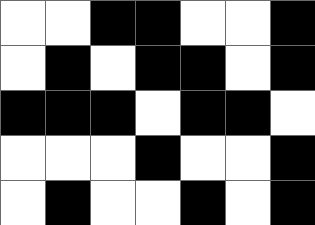[["white", "white", "black", "black", "white", "white", "black"], ["white", "black", "white", "black", "black", "white", "black"], ["black", "black", "black", "white", "black", "black", "white"], ["white", "white", "white", "black", "white", "white", "black"], ["white", "black", "white", "white", "black", "white", "black"]]